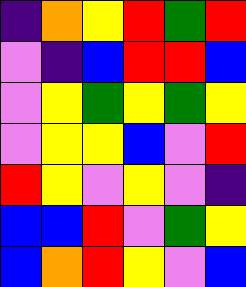[["indigo", "orange", "yellow", "red", "green", "red"], ["violet", "indigo", "blue", "red", "red", "blue"], ["violet", "yellow", "green", "yellow", "green", "yellow"], ["violet", "yellow", "yellow", "blue", "violet", "red"], ["red", "yellow", "violet", "yellow", "violet", "indigo"], ["blue", "blue", "red", "violet", "green", "yellow"], ["blue", "orange", "red", "yellow", "violet", "blue"]]